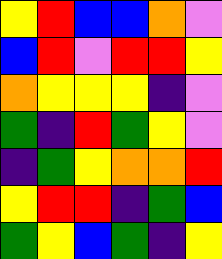[["yellow", "red", "blue", "blue", "orange", "violet"], ["blue", "red", "violet", "red", "red", "yellow"], ["orange", "yellow", "yellow", "yellow", "indigo", "violet"], ["green", "indigo", "red", "green", "yellow", "violet"], ["indigo", "green", "yellow", "orange", "orange", "red"], ["yellow", "red", "red", "indigo", "green", "blue"], ["green", "yellow", "blue", "green", "indigo", "yellow"]]